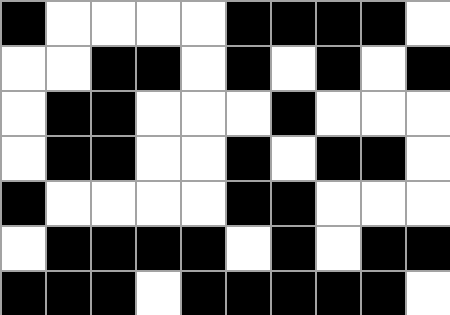[["black", "white", "white", "white", "white", "black", "black", "black", "black", "white"], ["white", "white", "black", "black", "white", "black", "white", "black", "white", "black"], ["white", "black", "black", "white", "white", "white", "black", "white", "white", "white"], ["white", "black", "black", "white", "white", "black", "white", "black", "black", "white"], ["black", "white", "white", "white", "white", "black", "black", "white", "white", "white"], ["white", "black", "black", "black", "black", "white", "black", "white", "black", "black"], ["black", "black", "black", "white", "black", "black", "black", "black", "black", "white"]]